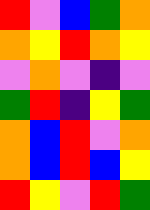[["red", "violet", "blue", "green", "orange"], ["orange", "yellow", "red", "orange", "yellow"], ["violet", "orange", "violet", "indigo", "violet"], ["green", "red", "indigo", "yellow", "green"], ["orange", "blue", "red", "violet", "orange"], ["orange", "blue", "red", "blue", "yellow"], ["red", "yellow", "violet", "red", "green"]]